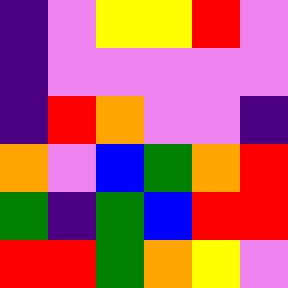[["indigo", "violet", "yellow", "yellow", "red", "violet"], ["indigo", "violet", "violet", "violet", "violet", "violet"], ["indigo", "red", "orange", "violet", "violet", "indigo"], ["orange", "violet", "blue", "green", "orange", "red"], ["green", "indigo", "green", "blue", "red", "red"], ["red", "red", "green", "orange", "yellow", "violet"]]